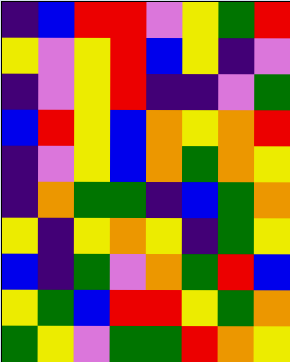[["indigo", "blue", "red", "red", "violet", "yellow", "green", "red"], ["yellow", "violet", "yellow", "red", "blue", "yellow", "indigo", "violet"], ["indigo", "violet", "yellow", "red", "indigo", "indigo", "violet", "green"], ["blue", "red", "yellow", "blue", "orange", "yellow", "orange", "red"], ["indigo", "violet", "yellow", "blue", "orange", "green", "orange", "yellow"], ["indigo", "orange", "green", "green", "indigo", "blue", "green", "orange"], ["yellow", "indigo", "yellow", "orange", "yellow", "indigo", "green", "yellow"], ["blue", "indigo", "green", "violet", "orange", "green", "red", "blue"], ["yellow", "green", "blue", "red", "red", "yellow", "green", "orange"], ["green", "yellow", "violet", "green", "green", "red", "orange", "yellow"]]